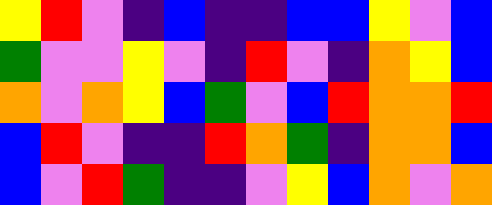[["yellow", "red", "violet", "indigo", "blue", "indigo", "indigo", "blue", "blue", "yellow", "violet", "blue"], ["green", "violet", "violet", "yellow", "violet", "indigo", "red", "violet", "indigo", "orange", "yellow", "blue"], ["orange", "violet", "orange", "yellow", "blue", "green", "violet", "blue", "red", "orange", "orange", "red"], ["blue", "red", "violet", "indigo", "indigo", "red", "orange", "green", "indigo", "orange", "orange", "blue"], ["blue", "violet", "red", "green", "indigo", "indigo", "violet", "yellow", "blue", "orange", "violet", "orange"]]